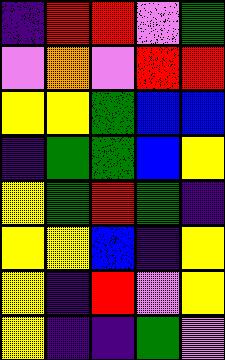[["indigo", "red", "red", "violet", "green"], ["violet", "orange", "violet", "red", "red"], ["yellow", "yellow", "green", "blue", "blue"], ["indigo", "green", "green", "blue", "yellow"], ["yellow", "green", "red", "green", "indigo"], ["yellow", "yellow", "blue", "indigo", "yellow"], ["yellow", "indigo", "red", "violet", "yellow"], ["yellow", "indigo", "indigo", "green", "violet"]]